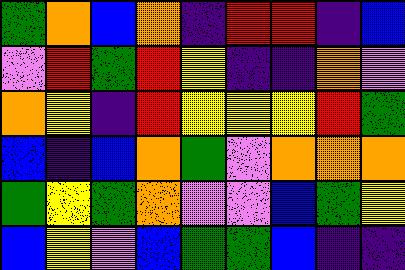[["green", "orange", "blue", "orange", "indigo", "red", "red", "indigo", "blue"], ["violet", "red", "green", "red", "yellow", "indigo", "indigo", "orange", "violet"], ["orange", "yellow", "indigo", "red", "yellow", "yellow", "yellow", "red", "green"], ["blue", "indigo", "blue", "orange", "green", "violet", "orange", "orange", "orange"], ["green", "yellow", "green", "orange", "violet", "violet", "blue", "green", "yellow"], ["blue", "yellow", "violet", "blue", "green", "green", "blue", "indigo", "indigo"]]